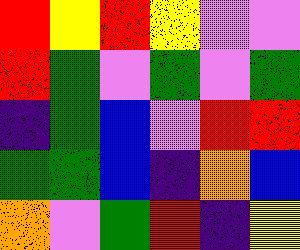[["red", "yellow", "red", "yellow", "violet", "violet"], ["red", "green", "violet", "green", "violet", "green"], ["indigo", "green", "blue", "violet", "red", "red"], ["green", "green", "blue", "indigo", "orange", "blue"], ["orange", "violet", "green", "red", "indigo", "yellow"]]